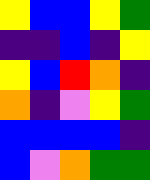[["yellow", "blue", "blue", "yellow", "green"], ["indigo", "indigo", "blue", "indigo", "yellow"], ["yellow", "blue", "red", "orange", "indigo"], ["orange", "indigo", "violet", "yellow", "green"], ["blue", "blue", "blue", "blue", "indigo"], ["blue", "violet", "orange", "green", "green"]]